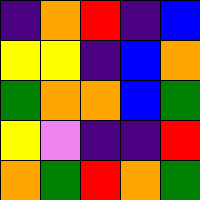[["indigo", "orange", "red", "indigo", "blue"], ["yellow", "yellow", "indigo", "blue", "orange"], ["green", "orange", "orange", "blue", "green"], ["yellow", "violet", "indigo", "indigo", "red"], ["orange", "green", "red", "orange", "green"]]